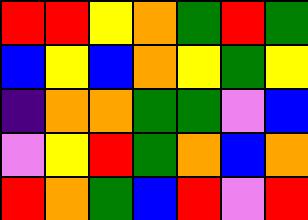[["red", "red", "yellow", "orange", "green", "red", "green"], ["blue", "yellow", "blue", "orange", "yellow", "green", "yellow"], ["indigo", "orange", "orange", "green", "green", "violet", "blue"], ["violet", "yellow", "red", "green", "orange", "blue", "orange"], ["red", "orange", "green", "blue", "red", "violet", "red"]]